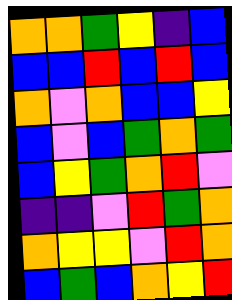[["orange", "orange", "green", "yellow", "indigo", "blue"], ["blue", "blue", "red", "blue", "red", "blue"], ["orange", "violet", "orange", "blue", "blue", "yellow"], ["blue", "violet", "blue", "green", "orange", "green"], ["blue", "yellow", "green", "orange", "red", "violet"], ["indigo", "indigo", "violet", "red", "green", "orange"], ["orange", "yellow", "yellow", "violet", "red", "orange"], ["blue", "green", "blue", "orange", "yellow", "red"]]